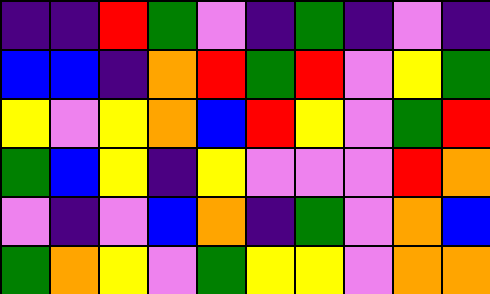[["indigo", "indigo", "red", "green", "violet", "indigo", "green", "indigo", "violet", "indigo"], ["blue", "blue", "indigo", "orange", "red", "green", "red", "violet", "yellow", "green"], ["yellow", "violet", "yellow", "orange", "blue", "red", "yellow", "violet", "green", "red"], ["green", "blue", "yellow", "indigo", "yellow", "violet", "violet", "violet", "red", "orange"], ["violet", "indigo", "violet", "blue", "orange", "indigo", "green", "violet", "orange", "blue"], ["green", "orange", "yellow", "violet", "green", "yellow", "yellow", "violet", "orange", "orange"]]